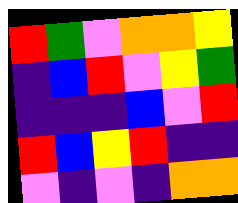[["red", "green", "violet", "orange", "orange", "yellow"], ["indigo", "blue", "red", "violet", "yellow", "green"], ["indigo", "indigo", "indigo", "blue", "violet", "red"], ["red", "blue", "yellow", "red", "indigo", "indigo"], ["violet", "indigo", "violet", "indigo", "orange", "orange"]]